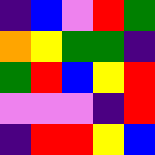[["indigo", "blue", "violet", "red", "green"], ["orange", "yellow", "green", "green", "indigo"], ["green", "red", "blue", "yellow", "red"], ["violet", "violet", "violet", "indigo", "red"], ["indigo", "red", "red", "yellow", "blue"]]